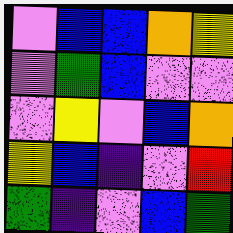[["violet", "blue", "blue", "orange", "yellow"], ["violet", "green", "blue", "violet", "violet"], ["violet", "yellow", "violet", "blue", "orange"], ["yellow", "blue", "indigo", "violet", "red"], ["green", "indigo", "violet", "blue", "green"]]